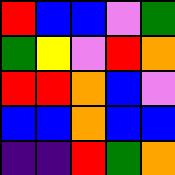[["red", "blue", "blue", "violet", "green"], ["green", "yellow", "violet", "red", "orange"], ["red", "red", "orange", "blue", "violet"], ["blue", "blue", "orange", "blue", "blue"], ["indigo", "indigo", "red", "green", "orange"]]